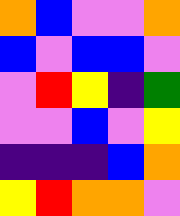[["orange", "blue", "violet", "violet", "orange"], ["blue", "violet", "blue", "blue", "violet"], ["violet", "red", "yellow", "indigo", "green"], ["violet", "violet", "blue", "violet", "yellow"], ["indigo", "indigo", "indigo", "blue", "orange"], ["yellow", "red", "orange", "orange", "violet"]]